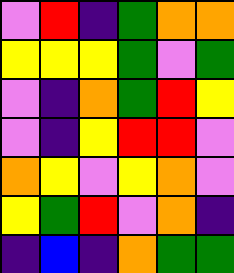[["violet", "red", "indigo", "green", "orange", "orange"], ["yellow", "yellow", "yellow", "green", "violet", "green"], ["violet", "indigo", "orange", "green", "red", "yellow"], ["violet", "indigo", "yellow", "red", "red", "violet"], ["orange", "yellow", "violet", "yellow", "orange", "violet"], ["yellow", "green", "red", "violet", "orange", "indigo"], ["indigo", "blue", "indigo", "orange", "green", "green"]]